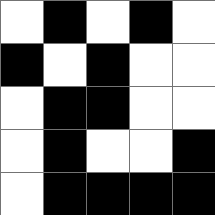[["white", "black", "white", "black", "white"], ["black", "white", "black", "white", "white"], ["white", "black", "black", "white", "white"], ["white", "black", "white", "white", "black"], ["white", "black", "black", "black", "black"]]